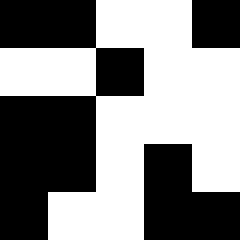[["black", "black", "white", "white", "black"], ["white", "white", "black", "white", "white"], ["black", "black", "white", "white", "white"], ["black", "black", "white", "black", "white"], ["black", "white", "white", "black", "black"]]